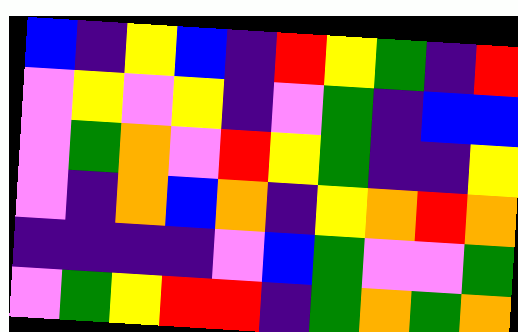[["blue", "indigo", "yellow", "blue", "indigo", "red", "yellow", "green", "indigo", "red"], ["violet", "yellow", "violet", "yellow", "indigo", "violet", "green", "indigo", "blue", "blue"], ["violet", "green", "orange", "violet", "red", "yellow", "green", "indigo", "indigo", "yellow"], ["violet", "indigo", "orange", "blue", "orange", "indigo", "yellow", "orange", "red", "orange"], ["indigo", "indigo", "indigo", "indigo", "violet", "blue", "green", "violet", "violet", "green"], ["violet", "green", "yellow", "red", "red", "indigo", "green", "orange", "green", "orange"]]